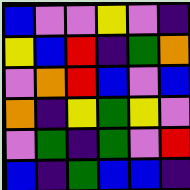[["blue", "violet", "violet", "yellow", "violet", "indigo"], ["yellow", "blue", "red", "indigo", "green", "orange"], ["violet", "orange", "red", "blue", "violet", "blue"], ["orange", "indigo", "yellow", "green", "yellow", "violet"], ["violet", "green", "indigo", "green", "violet", "red"], ["blue", "indigo", "green", "blue", "blue", "indigo"]]